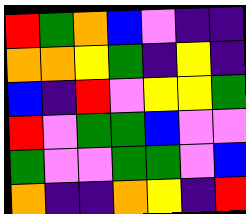[["red", "green", "orange", "blue", "violet", "indigo", "indigo"], ["orange", "orange", "yellow", "green", "indigo", "yellow", "indigo"], ["blue", "indigo", "red", "violet", "yellow", "yellow", "green"], ["red", "violet", "green", "green", "blue", "violet", "violet"], ["green", "violet", "violet", "green", "green", "violet", "blue"], ["orange", "indigo", "indigo", "orange", "yellow", "indigo", "red"]]